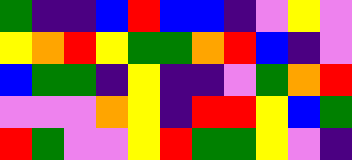[["green", "indigo", "indigo", "blue", "red", "blue", "blue", "indigo", "violet", "yellow", "violet"], ["yellow", "orange", "red", "yellow", "green", "green", "orange", "red", "blue", "indigo", "violet"], ["blue", "green", "green", "indigo", "yellow", "indigo", "indigo", "violet", "green", "orange", "red"], ["violet", "violet", "violet", "orange", "yellow", "indigo", "red", "red", "yellow", "blue", "green"], ["red", "green", "violet", "violet", "yellow", "red", "green", "green", "yellow", "violet", "indigo"]]